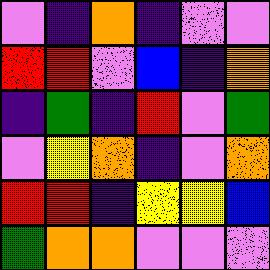[["violet", "indigo", "orange", "indigo", "violet", "violet"], ["red", "red", "violet", "blue", "indigo", "orange"], ["indigo", "green", "indigo", "red", "violet", "green"], ["violet", "yellow", "orange", "indigo", "violet", "orange"], ["red", "red", "indigo", "yellow", "yellow", "blue"], ["green", "orange", "orange", "violet", "violet", "violet"]]